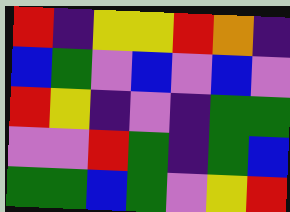[["red", "indigo", "yellow", "yellow", "red", "orange", "indigo"], ["blue", "green", "violet", "blue", "violet", "blue", "violet"], ["red", "yellow", "indigo", "violet", "indigo", "green", "green"], ["violet", "violet", "red", "green", "indigo", "green", "blue"], ["green", "green", "blue", "green", "violet", "yellow", "red"]]